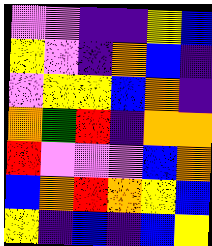[["violet", "violet", "indigo", "indigo", "yellow", "blue"], ["yellow", "violet", "indigo", "orange", "blue", "indigo"], ["violet", "yellow", "yellow", "blue", "orange", "indigo"], ["orange", "green", "red", "indigo", "orange", "orange"], ["red", "violet", "violet", "violet", "blue", "orange"], ["blue", "orange", "red", "orange", "yellow", "blue"], ["yellow", "indigo", "blue", "indigo", "blue", "yellow"]]